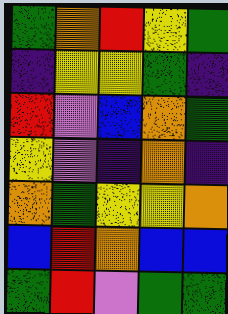[["green", "orange", "red", "yellow", "green"], ["indigo", "yellow", "yellow", "green", "indigo"], ["red", "violet", "blue", "orange", "green"], ["yellow", "violet", "indigo", "orange", "indigo"], ["orange", "green", "yellow", "yellow", "orange"], ["blue", "red", "orange", "blue", "blue"], ["green", "red", "violet", "green", "green"]]